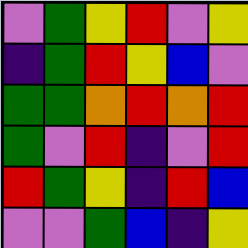[["violet", "green", "yellow", "red", "violet", "yellow"], ["indigo", "green", "red", "yellow", "blue", "violet"], ["green", "green", "orange", "red", "orange", "red"], ["green", "violet", "red", "indigo", "violet", "red"], ["red", "green", "yellow", "indigo", "red", "blue"], ["violet", "violet", "green", "blue", "indigo", "yellow"]]